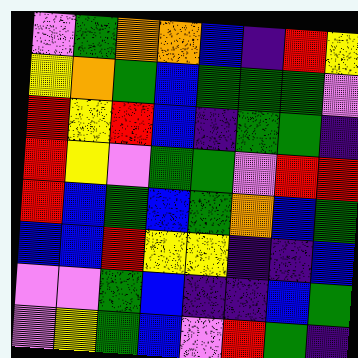[["violet", "green", "orange", "orange", "blue", "indigo", "red", "yellow"], ["yellow", "orange", "green", "blue", "green", "green", "green", "violet"], ["red", "yellow", "red", "blue", "indigo", "green", "green", "indigo"], ["red", "yellow", "violet", "green", "green", "violet", "red", "red"], ["red", "blue", "green", "blue", "green", "orange", "blue", "green"], ["blue", "blue", "red", "yellow", "yellow", "indigo", "indigo", "blue"], ["violet", "violet", "green", "blue", "indigo", "indigo", "blue", "green"], ["violet", "yellow", "green", "blue", "violet", "red", "green", "indigo"]]